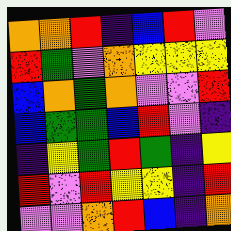[["orange", "orange", "red", "indigo", "blue", "red", "violet"], ["red", "green", "violet", "orange", "yellow", "yellow", "yellow"], ["blue", "orange", "green", "orange", "violet", "violet", "red"], ["blue", "green", "green", "blue", "red", "violet", "indigo"], ["indigo", "yellow", "green", "red", "green", "indigo", "yellow"], ["red", "violet", "red", "yellow", "yellow", "indigo", "red"], ["violet", "violet", "orange", "red", "blue", "indigo", "orange"]]